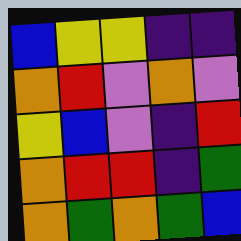[["blue", "yellow", "yellow", "indigo", "indigo"], ["orange", "red", "violet", "orange", "violet"], ["yellow", "blue", "violet", "indigo", "red"], ["orange", "red", "red", "indigo", "green"], ["orange", "green", "orange", "green", "blue"]]